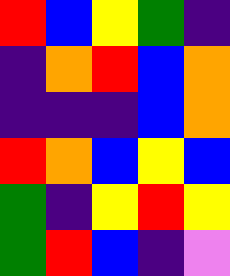[["red", "blue", "yellow", "green", "indigo"], ["indigo", "orange", "red", "blue", "orange"], ["indigo", "indigo", "indigo", "blue", "orange"], ["red", "orange", "blue", "yellow", "blue"], ["green", "indigo", "yellow", "red", "yellow"], ["green", "red", "blue", "indigo", "violet"]]